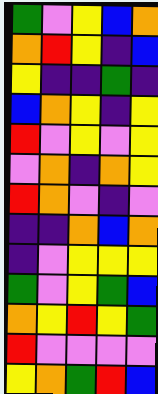[["green", "violet", "yellow", "blue", "orange"], ["orange", "red", "yellow", "indigo", "blue"], ["yellow", "indigo", "indigo", "green", "indigo"], ["blue", "orange", "yellow", "indigo", "yellow"], ["red", "violet", "yellow", "violet", "yellow"], ["violet", "orange", "indigo", "orange", "yellow"], ["red", "orange", "violet", "indigo", "violet"], ["indigo", "indigo", "orange", "blue", "orange"], ["indigo", "violet", "yellow", "yellow", "yellow"], ["green", "violet", "yellow", "green", "blue"], ["orange", "yellow", "red", "yellow", "green"], ["red", "violet", "violet", "violet", "violet"], ["yellow", "orange", "green", "red", "blue"]]